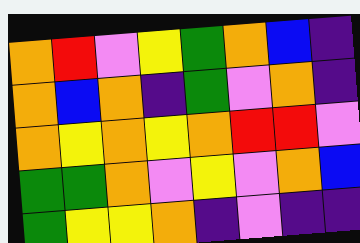[["orange", "red", "violet", "yellow", "green", "orange", "blue", "indigo"], ["orange", "blue", "orange", "indigo", "green", "violet", "orange", "indigo"], ["orange", "yellow", "orange", "yellow", "orange", "red", "red", "violet"], ["green", "green", "orange", "violet", "yellow", "violet", "orange", "blue"], ["green", "yellow", "yellow", "orange", "indigo", "violet", "indigo", "indigo"]]